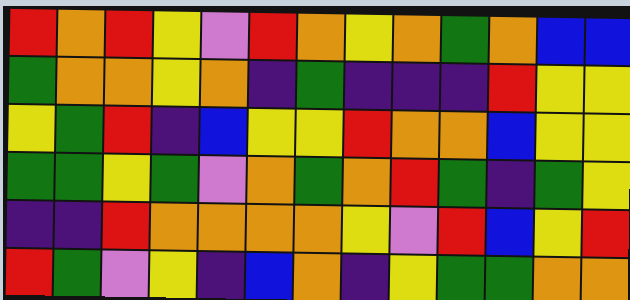[["red", "orange", "red", "yellow", "violet", "red", "orange", "yellow", "orange", "green", "orange", "blue", "blue"], ["green", "orange", "orange", "yellow", "orange", "indigo", "green", "indigo", "indigo", "indigo", "red", "yellow", "yellow"], ["yellow", "green", "red", "indigo", "blue", "yellow", "yellow", "red", "orange", "orange", "blue", "yellow", "yellow"], ["green", "green", "yellow", "green", "violet", "orange", "green", "orange", "red", "green", "indigo", "green", "yellow"], ["indigo", "indigo", "red", "orange", "orange", "orange", "orange", "yellow", "violet", "red", "blue", "yellow", "red"], ["red", "green", "violet", "yellow", "indigo", "blue", "orange", "indigo", "yellow", "green", "green", "orange", "orange"]]